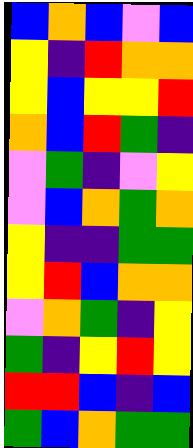[["blue", "orange", "blue", "violet", "blue"], ["yellow", "indigo", "red", "orange", "orange"], ["yellow", "blue", "yellow", "yellow", "red"], ["orange", "blue", "red", "green", "indigo"], ["violet", "green", "indigo", "violet", "yellow"], ["violet", "blue", "orange", "green", "orange"], ["yellow", "indigo", "indigo", "green", "green"], ["yellow", "red", "blue", "orange", "orange"], ["violet", "orange", "green", "indigo", "yellow"], ["green", "indigo", "yellow", "red", "yellow"], ["red", "red", "blue", "indigo", "blue"], ["green", "blue", "orange", "green", "green"]]